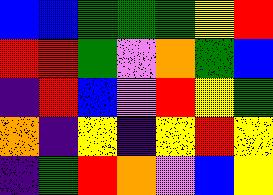[["blue", "blue", "green", "green", "green", "yellow", "red"], ["red", "red", "green", "violet", "orange", "green", "blue"], ["indigo", "red", "blue", "violet", "red", "yellow", "green"], ["orange", "indigo", "yellow", "indigo", "yellow", "red", "yellow"], ["indigo", "green", "red", "orange", "violet", "blue", "yellow"]]